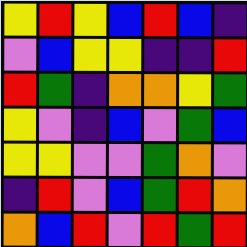[["yellow", "red", "yellow", "blue", "red", "blue", "indigo"], ["violet", "blue", "yellow", "yellow", "indigo", "indigo", "red"], ["red", "green", "indigo", "orange", "orange", "yellow", "green"], ["yellow", "violet", "indigo", "blue", "violet", "green", "blue"], ["yellow", "yellow", "violet", "violet", "green", "orange", "violet"], ["indigo", "red", "violet", "blue", "green", "red", "orange"], ["orange", "blue", "red", "violet", "red", "green", "red"]]